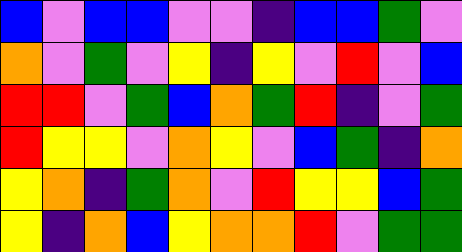[["blue", "violet", "blue", "blue", "violet", "violet", "indigo", "blue", "blue", "green", "violet"], ["orange", "violet", "green", "violet", "yellow", "indigo", "yellow", "violet", "red", "violet", "blue"], ["red", "red", "violet", "green", "blue", "orange", "green", "red", "indigo", "violet", "green"], ["red", "yellow", "yellow", "violet", "orange", "yellow", "violet", "blue", "green", "indigo", "orange"], ["yellow", "orange", "indigo", "green", "orange", "violet", "red", "yellow", "yellow", "blue", "green"], ["yellow", "indigo", "orange", "blue", "yellow", "orange", "orange", "red", "violet", "green", "green"]]